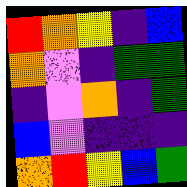[["red", "orange", "yellow", "indigo", "blue"], ["orange", "violet", "indigo", "green", "green"], ["indigo", "violet", "orange", "indigo", "green"], ["blue", "violet", "indigo", "indigo", "indigo"], ["orange", "red", "yellow", "blue", "green"]]